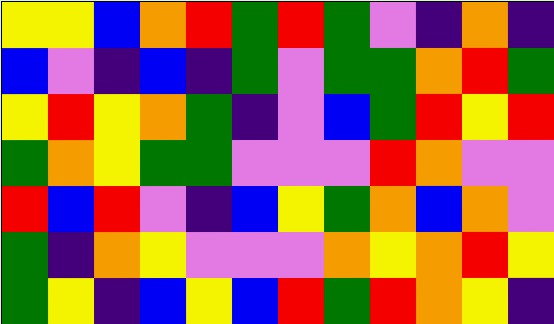[["yellow", "yellow", "blue", "orange", "red", "green", "red", "green", "violet", "indigo", "orange", "indigo"], ["blue", "violet", "indigo", "blue", "indigo", "green", "violet", "green", "green", "orange", "red", "green"], ["yellow", "red", "yellow", "orange", "green", "indigo", "violet", "blue", "green", "red", "yellow", "red"], ["green", "orange", "yellow", "green", "green", "violet", "violet", "violet", "red", "orange", "violet", "violet"], ["red", "blue", "red", "violet", "indigo", "blue", "yellow", "green", "orange", "blue", "orange", "violet"], ["green", "indigo", "orange", "yellow", "violet", "violet", "violet", "orange", "yellow", "orange", "red", "yellow"], ["green", "yellow", "indigo", "blue", "yellow", "blue", "red", "green", "red", "orange", "yellow", "indigo"]]